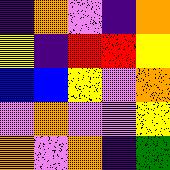[["indigo", "orange", "violet", "indigo", "orange"], ["yellow", "indigo", "red", "red", "yellow"], ["blue", "blue", "yellow", "violet", "orange"], ["violet", "orange", "violet", "violet", "yellow"], ["orange", "violet", "orange", "indigo", "green"]]